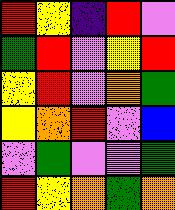[["red", "yellow", "indigo", "red", "violet"], ["green", "red", "violet", "yellow", "red"], ["yellow", "red", "violet", "orange", "green"], ["yellow", "orange", "red", "violet", "blue"], ["violet", "green", "violet", "violet", "green"], ["red", "yellow", "orange", "green", "orange"]]